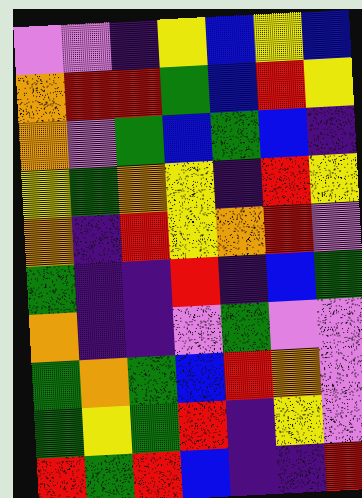[["violet", "violet", "indigo", "yellow", "blue", "yellow", "blue"], ["orange", "red", "red", "green", "blue", "red", "yellow"], ["orange", "violet", "green", "blue", "green", "blue", "indigo"], ["yellow", "green", "orange", "yellow", "indigo", "red", "yellow"], ["orange", "indigo", "red", "yellow", "orange", "red", "violet"], ["green", "indigo", "indigo", "red", "indigo", "blue", "green"], ["orange", "indigo", "indigo", "violet", "green", "violet", "violet"], ["green", "orange", "green", "blue", "red", "orange", "violet"], ["green", "yellow", "green", "red", "indigo", "yellow", "violet"], ["red", "green", "red", "blue", "indigo", "indigo", "red"]]